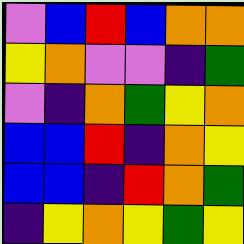[["violet", "blue", "red", "blue", "orange", "orange"], ["yellow", "orange", "violet", "violet", "indigo", "green"], ["violet", "indigo", "orange", "green", "yellow", "orange"], ["blue", "blue", "red", "indigo", "orange", "yellow"], ["blue", "blue", "indigo", "red", "orange", "green"], ["indigo", "yellow", "orange", "yellow", "green", "yellow"]]